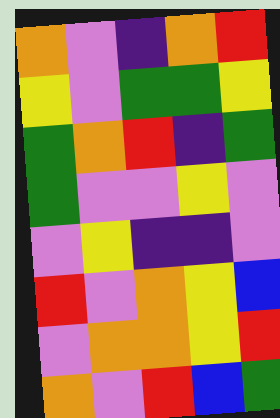[["orange", "violet", "indigo", "orange", "red"], ["yellow", "violet", "green", "green", "yellow"], ["green", "orange", "red", "indigo", "green"], ["green", "violet", "violet", "yellow", "violet"], ["violet", "yellow", "indigo", "indigo", "violet"], ["red", "violet", "orange", "yellow", "blue"], ["violet", "orange", "orange", "yellow", "red"], ["orange", "violet", "red", "blue", "green"]]